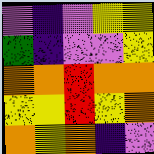[["violet", "indigo", "violet", "yellow", "yellow"], ["green", "indigo", "violet", "violet", "yellow"], ["orange", "orange", "red", "orange", "orange"], ["yellow", "yellow", "red", "yellow", "orange"], ["orange", "yellow", "orange", "indigo", "violet"]]